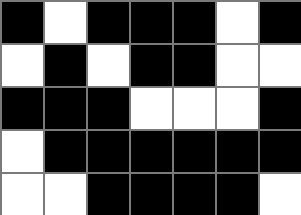[["black", "white", "black", "black", "black", "white", "black"], ["white", "black", "white", "black", "black", "white", "white"], ["black", "black", "black", "white", "white", "white", "black"], ["white", "black", "black", "black", "black", "black", "black"], ["white", "white", "black", "black", "black", "black", "white"]]